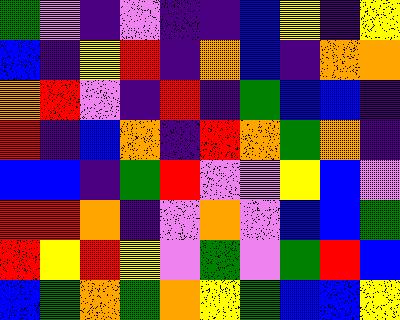[["green", "violet", "indigo", "violet", "indigo", "indigo", "blue", "yellow", "indigo", "yellow"], ["blue", "indigo", "yellow", "red", "indigo", "orange", "blue", "indigo", "orange", "orange"], ["orange", "red", "violet", "indigo", "red", "indigo", "green", "blue", "blue", "indigo"], ["red", "indigo", "blue", "orange", "indigo", "red", "orange", "green", "orange", "indigo"], ["blue", "blue", "indigo", "green", "red", "violet", "violet", "yellow", "blue", "violet"], ["red", "red", "orange", "indigo", "violet", "orange", "violet", "blue", "blue", "green"], ["red", "yellow", "red", "yellow", "violet", "green", "violet", "green", "red", "blue"], ["blue", "green", "orange", "green", "orange", "yellow", "green", "blue", "blue", "yellow"]]